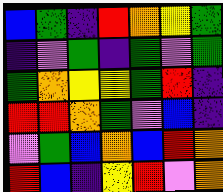[["blue", "green", "indigo", "red", "orange", "yellow", "green"], ["indigo", "violet", "green", "indigo", "green", "violet", "green"], ["green", "orange", "yellow", "yellow", "green", "red", "indigo"], ["red", "red", "orange", "green", "violet", "blue", "indigo"], ["violet", "green", "blue", "orange", "blue", "red", "orange"], ["red", "blue", "indigo", "yellow", "red", "violet", "orange"]]